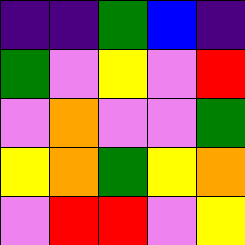[["indigo", "indigo", "green", "blue", "indigo"], ["green", "violet", "yellow", "violet", "red"], ["violet", "orange", "violet", "violet", "green"], ["yellow", "orange", "green", "yellow", "orange"], ["violet", "red", "red", "violet", "yellow"]]